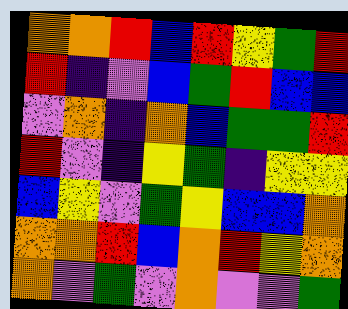[["orange", "orange", "red", "blue", "red", "yellow", "green", "red"], ["red", "indigo", "violet", "blue", "green", "red", "blue", "blue"], ["violet", "orange", "indigo", "orange", "blue", "green", "green", "red"], ["red", "violet", "indigo", "yellow", "green", "indigo", "yellow", "yellow"], ["blue", "yellow", "violet", "green", "yellow", "blue", "blue", "orange"], ["orange", "orange", "red", "blue", "orange", "red", "yellow", "orange"], ["orange", "violet", "green", "violet", "orange", "violet", "violet", "green"]]